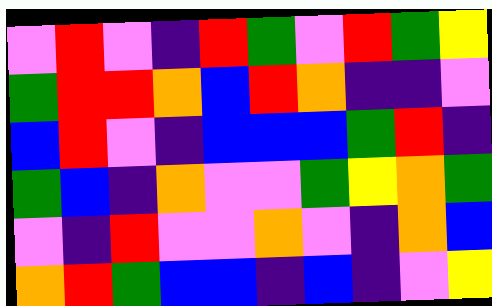[["violet", "red", "violet", "indigo", "red", "green", "violet", "red", "green", "yellow"], ["green", "red", "red", "orange", "blue", "red", "orange", "indigo", "indigo", "violet"], ["blue", "red", "violet", "indigo", "blue", "blue", "blue", "green", "red", "indigo"], ["green", "blue", "indigo", "orange", "violet", "violet", "green", "yellow", "orange", "green"], ["violet", "indigo", "red", "violet", "violet", "orange", "violet", "indigo", "orange", "blue"], ["orange", "red", "green", "blue", "blue", "indigo", "blue", "indigo", "violet", "yellow"]]